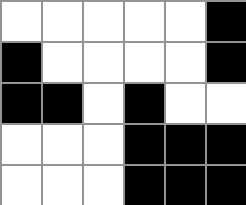[["white", "white", "white", "white", "white", "black"], ["black", "white", "white", "white", "white", "black"], ["black", "black", "white", "black", "white", "white"], ["white", "white", "white", "black", "black", "black"], ["white", "white", "white", "black", "black", "black"]]